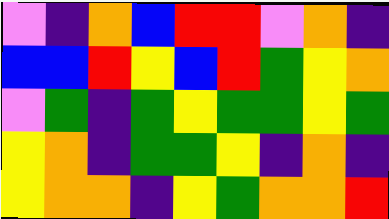[["violet", "indigo", "orange", "blue", "red", "red", "violet", "orange", "indigo"], ["blue", "blue", "red", "yellow", "blue", "red", "green", "yellow", "orange"], ["violet", "green", "indigo", "green", "yellow", "green", "green", "yellow", "green"], ["yellow", "orange", "indigo", "green", "green", "yellow", "indigo", "orange", "indigo"], ["yellow", "orange", "orange", "indigo", "yellow", "green", "orange", "orange", "red"]]